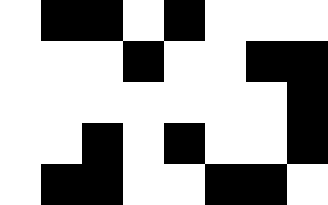[["white", "black", "black", "white", "black", "white", "white", "white"], ["white", "white", "white", "black", "white", "white", "black", "black"], ["white", "white", "white", "white", "white", "white", "white", "black"], ["white", "white", "black", "white", "black", "white", "white", "black"], ["white", "black", "black", "white", "white", "black", "black", "white"]]